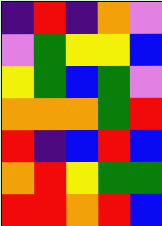[["indigo", "red", "indigo", "orange", "violet"], ["violet", "green", "yellow", "yellow", "blue"], ["yellow", "green", "blue", "green", "violet"], ["orange", "orange", "orange", "green", "red"], ["red", "indigo", "blue", "red", "blue"], ["orange", "red", "yellow", "green", "green"], ["red", "red", "orange", "red", "blue"]]